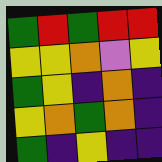[["green", "red", "green", "red", "red"], ["yellow", "yellow", "orange", "violet", "yellow"], ["green", "yellow", "indigo", "orange", "indigo"], ["yellow", "orange", "green", "orange", "indigo"], ["green", "indigo", "yellow", "indigo", "indigo"]]